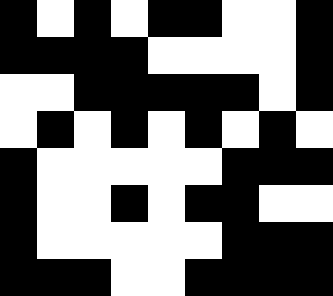[["black", "white", "black", "white", "black", "black", "white", "white", "black"], ["black", "black", "black", "black", "white", "white", "white", "white", "black"], ["white", "white", "black", "black", "black", "black", "black", "white", "black"], ["white", "black", "white", "black", "white", "black", "white", "black", "white"], ["black", "white", "white", "white", "white", "white", "black", "black", "black"], ["black", "white", "white", "black", "white", "black", "black", "white", "white"], ["black", "white", "white", "white", "white", "white", "black", "black", "black"], ["black", "black", "black", "white", "white", "black", "black", "black", "black"]]